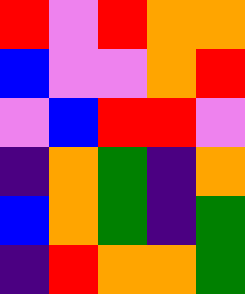[["red", "violet", "red", "orange", "orange"], ["blue", "violet", "violet", "orange", "red"], ["violet", "blue", "red", "red", "violet"], ["indigo", "orange", "green", "indigo", "orange"], ["blue", "orange", "green", "indigo", "green"], ["indigo", "red", "orange", "orange", "green"]]